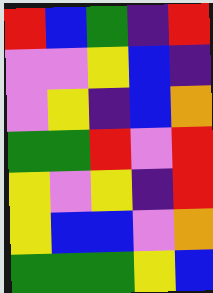[["red", "blue", "green", "indigo", "red"], ["violet", "violet", "yellow", "blue", "indigo"], ["violet", "yellow", "indigo", "blue", "orange"], ["green", "green", "red", "violet", "red"], ["yellow", "violet", "yellow", "indigo", "red"], ["yellow", "blue", "blue", "violet", "orange"], ["green", "green", "green", "yellow", "blue"]]